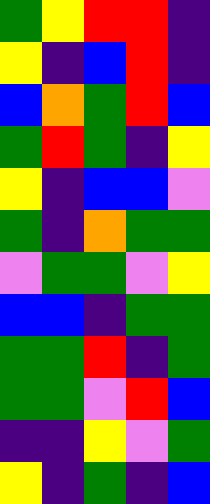[["green", "yellow", "red", "red", "indigo"], ["yellow", "indigo", "blue", "red", "indigo"], ["blue", "orange", "green", "red", "blue"], ["green", "red", "green", "indigo", "yellow"], ["yellow", "indigo", "blue", "blue", "violet"], ["green", "indigo", "orange", "green", "green"], ["violet", "green", "green", "violet", "yellow"], ["blue", "blue", "indigo", "green", "green"], ["green", "green", "red", "indigo", "green"], ["green", "green", "violet", "red", "blue"], ["indigo", "indigo", "yellow", "violet", "green"], ["yellow", "indigo", "green", "indigo", "blue"]]